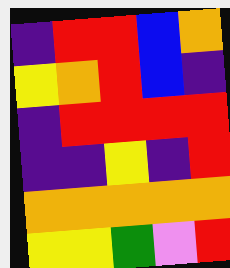[["indigo", "red", "red", "blue", "orange"], ["yellow", "orange", "red", "blue", "indigo"], ["indigo", "red", "red", "red", "red"], ["indigo", "indigo", "yellow", "indigo", "red"], ["orange", "orange", "orange", "orange", "orange"], ["yellow", "yellow", "green", "violet", "red"]]